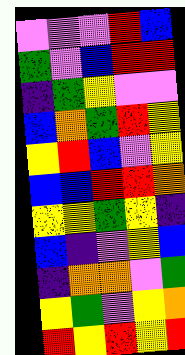[["violet", "violet", "violet", "red", "blue"], ["green", "violet", "blue", "red", "red"], ["indigo", "green", "yellow", "violet", "violet"], ["blue", "orange", "green", "red", "yellow"], ["yellow", "red", "blue", "violet", "yellow"], ["blue", "blue", "red", "red", "orange"], ["yellow", "yellow", "green", "yellow", "indigo"], ["blue", "indigo", "violet", "yellow", "blue"], ["indigo", "orange", "orange", "violet", "green"], ["yellow", "green", "violet", "yellow", "orange"], ["red", "yellow", "red", "yellow", "red"]]